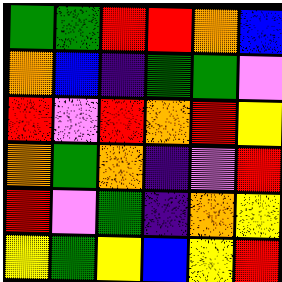[["green", "green", "red", "red", "orange", "blue"], ["orange", "blue", "indigo", "green", "green", "violet"], ["red", "violet", "red", "orange", "red", "yellow"], ["orange", "green", "orange", "indigo", "violet", "red"], ["red", "violet", "green", "indigo", "orange", "yellow"], ["yellow", "green", "yellow", "blue", "yellow", "red"]]